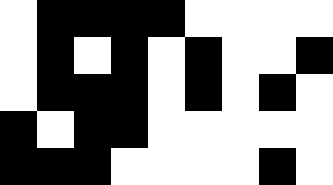[["white", "black", "black", "black", "black", "white", "white", "white", "white"], ["white", "black", "white", "black", "white", "black", "white", "white", "black"], ["white", "black", "black", "black", "white", "black", "white", "black", "white"], ["black", "white", "black", "black", "white", "white", "white", "white", "white"], ["black", "black", "black", "white", "white", "white", "white", "black", "white"]]